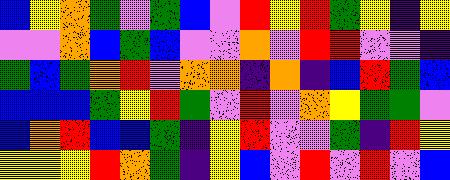[["blue", "yellow", "orange", "green", "violet", "green", "blue", "violet", "red", "yellow", "red", "green", "yellow", "indigo", "yellow"], ["violet", "violet", "orange", "blue", "green", "blue", "violet", "violet", "orange", "violet", "red", "red", "violet", "violet", "indigo"], ["green", "blue", "green", "orange", "red", "violet", "orange", "orange", "indigo", "orange", "indigo", "blue", "red", "green", "blue"], ["blue", "blue", "blue", "green", "yellow", "red", "green", "violet", "red", "violet", "orange", "yellow", "green", "green", "violet"], ["blue", "orange", "red", "blue", "blue", "green", "indigo", "yellow", "red", "violet", "violet", "green", "indigo", "red", "yellow"], ["yellow", "yellow", "yellow", "red", "orange", "green", "indigo", "yellow", "blue", "violet", "red", "violet", "red", "violet", "blue"]]